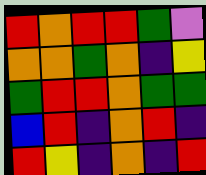[["red", "orange", "red", "red", "green", "violet"], ["orange", "orange", "green", "orange", "indigo", "yellow"], ["green", "red", "red", "orange", "green", "green"], ["blue", "red", "indigo", "orange", "red", "indigo"], ["red", "yellow", "indigo", "orange", "indigo", "red"]]